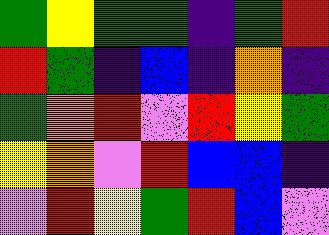[["green", "yellow", "green", "green", "indigo", "green", "red"], ["red", "green", "indigo", "blue", "indigo", "orange", "indigo"], ["green", "orange", "red", "violet", "red", "yellow", "green"], ["yellow", "orange", "violet", "red", "blue", "blue", "indigo"], ["violet", "red", "yellow", "green", "red", "blue", "violet"]]